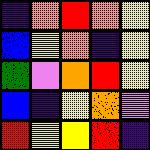[["indigo", "orange", "red", "orange", "yellow"], ["blue", "yellow", "orange", "indigo", "yellow"], ["green", "violet", "orange", "red", "yellow"], ["blue", "indigo", "yellow", "orange", "violet"], ["red", "yellow", "yellow", "red", "indigo"]]